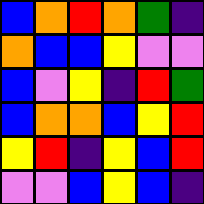[["blue", "orange", "red", "orange", "green", "indigo"], ["orange", "blue", "blue", "yellow", "violet", "violet"], ["blue", "violet", "yellow", "indigo", "red", "green"], ["blue", "orange", "orange", "blue", "yellow", "red"], ["yellow", "red", "indigo", "yellow", "blue", "red"], ["violet", "violet", "blue", "yellow", "blue", "indigo"]]